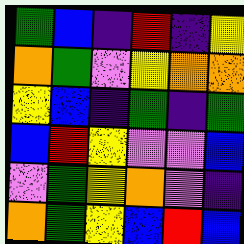[["green", "blue", "indigo", "red", "indigo", "yellow"], ["orange", "green", "violet", "yellow", "orange", "orange"], ["yellow", "blue", "indigo", "green", "indigo", "green"], ["blue", "red", "yellow", "violet", "violet", "blue"], ["violet", "green", "yellow", "orange", "violet", "indigo"], ["orange", "green", "yellow", "blue", "red", "blue"]]